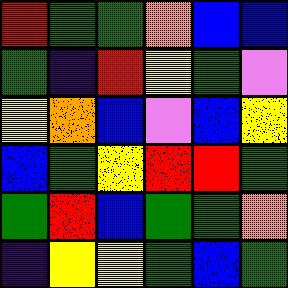[["red", "green", "green", "orange", "blue", "blue"], ["green", "indigo", "red", "yellow", "green", "violet"], ["yellow", "orange", "blue", "violet", "blue", "yellow"], ["blue", "green", "yellow", "red", "red", "green"], ["green", "red", "blue", "green", "green", "orange"], ["indigo", "yellow", "yellow", "green", "blue", "green"]]